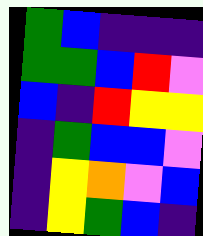[["green", "blue", "indigo", "indigo", "indigo"], ["green", "green", "blue", "red", "violet"], ["blue", "indigo", "red", "yellow", "yellow"], ["indigo", "green", "blue", "blue", "violet"], ["indigo", "yellow", "orange", "violet", "blue"], ["indigo", "yellow", "green", "blue", "indigo"]]